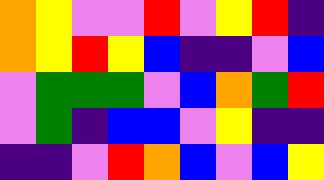[["orange", "yellow", "violet", "violet", "red", "violet", "yellow", "red", "indigo"], ["orange", "yellow", "red", "yellow", "blue", "indigo", "indigo", "violet", "blue"], ["violet", "green", "green", "green", "violet", "blue", "orange", "green", "red"], ["violet", "green", "indigo", "blue", "blue", "violet", "yellow", "indigo", "indigo"], ["indigo", "indigo", "violet", "red", "orange", "blue", "violet", "blue", "yellow"]]